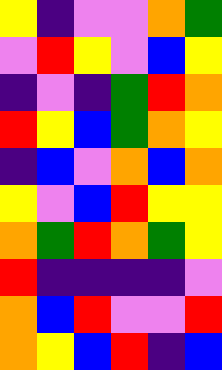[["yellow", "indigo", "violet", "violet", "orange", "green"], ["violet", "red", "yellow", "violet", "blue", "yellow"], ["indigo", "violet", "indigo", "green", "red", "orange"], ["red", "yellow", "blue", "green", "orange", "yellow"], ["indigo", "blue", "violet", "orange", "blue", "orange"], ["yellow", "violet", "blue", "red", "yellow", "yellow"], ["orange", "green", "red", "orange", "green", "yellow"], ["red", "indigo", "indigo", "indigo", "indigo", "violet"], ["orange", "blue", "red", "violet", "violet", "red"], ["orange", "yellow", "blue", "red", "indigo", "blue"]]